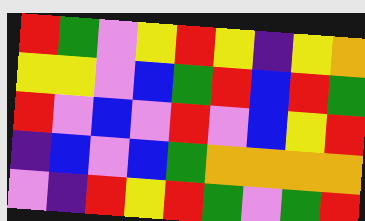[["red", "green", "violet", "yellow", "red", "yellow", "indigo", "yellow", "orange"], ["yellow", "yellow", "violet", "blue", "green", "red", "blue", "red", "green"], ["red", "violet", "blue", "violet", "red", "violet", "blue", "yellow", "red"], ["indigo", "blue", "violet", "blue", "green", "orange", "orange", "orange", "orange"], ["violet", "indigo", "red", "yellow", "red", "green", "violet", "green", "red"]]